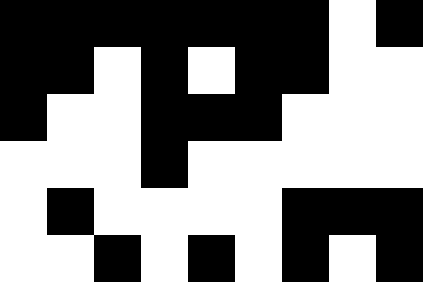[["black", "black", "black", "black", "black", "black", "black", "white", "black"], ["black", "black", "white", "black", "white", "black", "black", "white", "white"], ["black", "white", "white", "black", "black", "black", "white", "white", "white"], ["white", "white", "white", "black", "white", "white", "white", "white", "white"], ["white", "black", "white", "white", "white", "white", "black", "black", "black"], ["white", "white", "black", "white", "black", "white", "black", "white", "black"]]